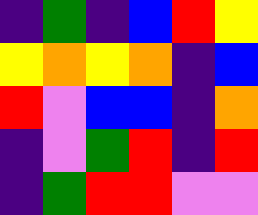[["indigo", "green", "indigo", "blue", "red", "yellow"], ["yellow", "orange", "yellow", "orange", "indigo", "blue"], ["red", "violet", "blue", "blue", "indigo", "orange"], ["indigo", "violet", "green", "red", "indigo", "red"], ["indigo", "green", "red", "red", "violet", "violet"]]